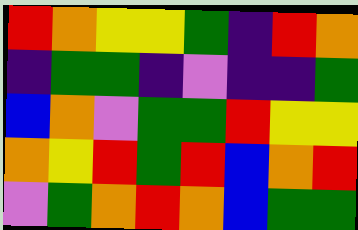[["red", "orange", "yellow", "yellow", "green", "indigo", "red", "orange"], ["indigo", "green", "green", "indigo", "violet", "indigo", "indigo", "green"], ["blue", "orange", "violet", "green", "green", "red", "yellow", "yellow"], ["orange", "yellow", "red", "green", "red", "blue", "orange", "red"], ["violet", "green", "orange", "red", "orange", "blue", "green", "green"]]